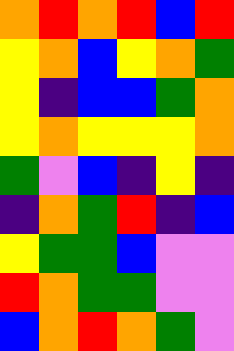[["orange", "red", "orange", "red", "blue", "red"], ["yellow", "orange", "blue", "yellow", "orange", "green"], ["yellow", "indigo", "blue", "blue", "green", "orange"], ["yellow", "orange", "yellow", "yellow", "yellow", "orange"], ["green", "violet", "blue", "indigo", "yellow", "indigo"], ["indigo", "orange", "green", "red", "indigo", "blue"], ["yellow", "green", "green", "blue", "violet", "violet"], ["red", "orange", "green", "green", "violet", "violet"], ["blue", "orange", "red", "orange", "green", "violet"]]